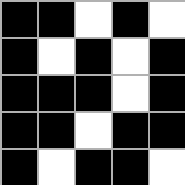[["black", "black", "white", "black", "white"], ["black", "white", "black", "white", "black"], ["black", "black", "black", "white", "black"], ["black", "black", "white", "black", "black"], ["black", "white", "black", "black", "white"]]